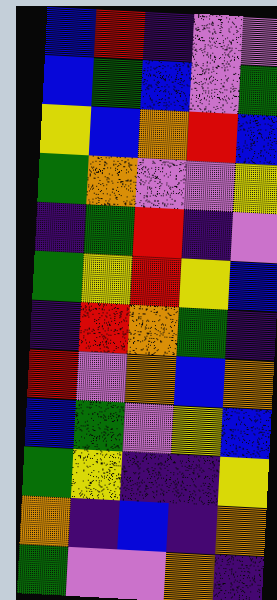[["blue", "red", "indigo", "violet", "violet"], ["blue", "green", "blue", "violet", "green"], ["yellow", "blue", "orange", "red", "blue"], ["green", "orange", "violet", "violet", "yellow"], ["indigo", "green", "red", "indigo", "violet"], ["green", "yellow", "red", "yellow", "blue"], ["indigo", "red", "orange", "green", "indigo"], ["red", "violet", "orange", "blue", "orange"], ["blue", "green", "violet", "yellow", "blue"], ["green", "yellow", "indigo", "indigo", "yellow"], ["orange", "indigo", "blue", "indigo", "orange"], ["green", "violet", "violet", "orange", "indigo"]]